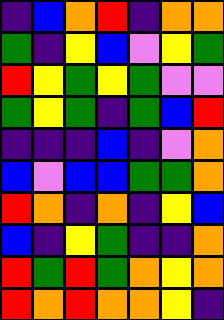[["indigo", "blue", "orange", "red", "indigo", "orange", "orange"], ["green", "indigo", "yellow", "blue", "violet", "yellow", "green"], ["red", "yellow", "green", "yellow", "green", "violet", "violet"], ["green", "yellow", "green", "indigo", "green", "blue", "red"], ["indigo", "indigo", "indigo", "blue", "indigo", "violet", "orange"], ["blue", "violet", "blue", "blue", "green", "green", "orange"], ["red", "orange", "indigo", "orange", "indigo", "yellow", "blue"], ["blue", "indigo", "yellow", "green", "indigo", "indigo", "orange"], ["red", "green", "red", "green", "orange", "yellow", "orange"], ["red", "orange", "red", "orange", "orange", "yellow", "indigo"]]